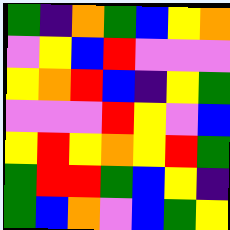[["green", "indigo", "orange", "green", "blue", "yellow", "orange"], ["violet", "yellow", "blue", "red", "violet", "violet", "violet"], ["yellow", "orange", "red", "blue", "indigo", "yellow", "green"], ["violet", "violet", "violet", "red", "yellow", "violet", "blue"], ["yellow", "red", "yellow", "orange", "yellow", "red", "green"], ["green", "red", "red", "green", "blue", "yellow", "indigo"], ["green", "blue", "orange", "violet", "blue", "green", "yellow"]]